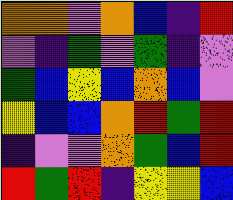[["orange", "orange", "violet", "orange", "blue", "indigo", "red"], ["violet", "indigo", "green", "violet", "green", "indigo", "violet"], ["green", "blue", "yellow", "blue", "orange", "blue", "violet"], ["yellow", "blue", "blue", "orange", "red", "green", "red"], ["indigo", "violet", "violet", "orange", "green", "blue", "red"], ["red", "green", "red", "indigo", "yellow", "yellow", "blue"]]